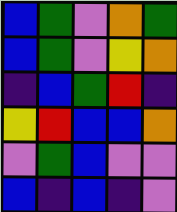[["blue", "green", "violet", "orange", "green"], ["blue", "green", "violet", "yellow", "orange"], ["indigo", "blue", "green", "red", "indigo"], ["yellow", "red", "blue", "blue", "orange"], ["violet", "green", "blue", "violet", "violet"], ["blue", "indigo", "blue", "indigo", "violet"]]